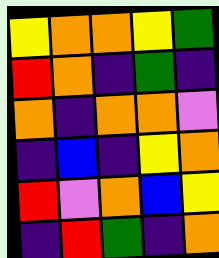[["yellow", "orange", "orange", "yellow", "green"], ["red", "orange", "indigo", "green", "indigo"], ["orange", "indigo", "orange", "orange", "violet"], ["indigo", "blue", "indigo", "yellow", "orange"], ["red", "violet", "orange", "blue", "yellow"], ["indigo", "red", "green", "indigo", "orange"]]